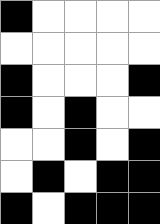[["black", "white", "white", "white", "white"], ["white", "white", "white", "white", "white"], ["black", "white", "white", "white", "black"], ["black", "white", "black", "white", "white"], ["white", "white", "black", "white", "black"], ["white", "black", "white", "black", "black"], ["black", "white", "black", "black", "black"]]